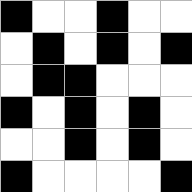[["black", "white", "white", "black", "white", "white"], ["white", "black", "white", "black", "white", "black"], ["white", "black", "black", "white", "white", "white"], ["black", "white", "black", "white", "black", "white"], ["white", "white", "black", "white", "black", "white"], ["black", "white", "white", "white", "white", "black"]]